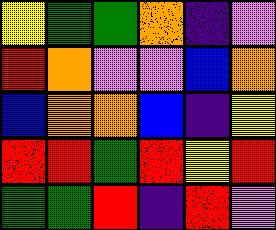[["yellow", "green", "green", "orange", "indigo", "violet"], ["red", "orange", "violet", "violet", "blue", "orange"], ["blue", "orange", "orange", "blue", "indigo", "yellow"], ["red", "red", "green", "red", "yellow", "red"], ["green", "green", "red", "indigo", "red", "violet"]]